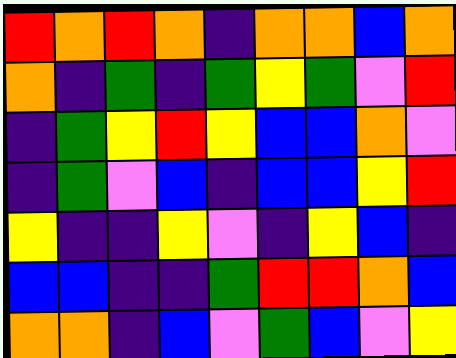[["red", "orange", "red", "orange", "indigo", "orange", "orange", "blue", "orange"], ["orange", "indigo", "green", "indigo", "green", "yellow", "green", "violet", "red"], ["indigo", "green", "yellow", "red", "yellow", "blue", "blue", "orange", "violet"], ["indigo", "green", "violet", "blue", "indigo", "blue", "blue", "yellow", "red"], ["yellow", "indigo", "indigo", "yellow", "violet", "indigo", "yellow", "blue", "indigo"], ["blue", "blue", "indigo", "indigo", "green", "red", "red", "orange", "blue"], ["orange", "orange", "indigo", "blue", "violet", "green", "blue", "violet", "yellow"]]